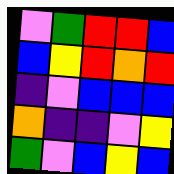[["violet", "green", "red", "red", "blue"], ["blue", "yellow", "red", "orange", "red"], ["indigo", "violet", "blue", "blue", "blue"], ["orange", "indigo", "indigo", "violet", "yellow"], ["green", "violet", "blue", "yellow", "blue"]]